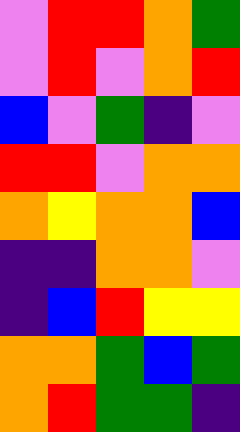[["violet", "red", "red", "orange", "green"], ["violet", "red", "violet", "orange", "red"], ["blue", "violet", "green", "indigo", "violet"], ["red", "red", "violet", "orange", "orange"], ["orange", "yellow", "orange", "orange", "blue"], ["indigo", "indigo", "orange", "orange", "violet"], ["indigo", "blue", "red", "yellow", "yellow"], ["orange", "orange", "green", "blue", "green"], ["orange", "red", "green", "green", "indigo"]]